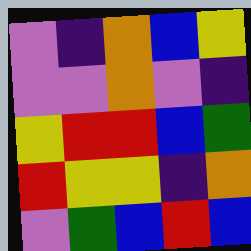[["violet", "indigo", "orange", "blue", "yellow"], ["violet", "violet", "orange", "violet", "indigo"], ["yellow", "red", "red", "blue", "green"], ["red", "yellow", "yellow", "indigo", "orange"], ["violet", "green", "blue", "red", "blue"]]